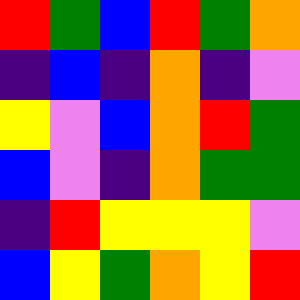[["red", "green", "blue", "red", "green", "orange"], ["indigo", "blue", "indigo", "orange", "indigo", "violet"], ["yellow", "violet", "blue", "orange", "red", "green"], ["blue", "violet", "indigo", "orange", "green", "green"], ["indigo", "red", "yellow", "yellow", "yellow", "violet"], ["blue", "yellow", "green", "orange", "yellow", "red"]]